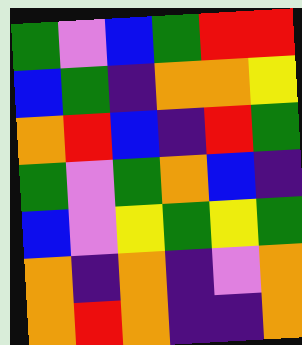[["green", "violet", "blue", "green", "red", "red"], ["blue", "green", "indigo", "orange", "orange", "yellow"], ["orange", "red", "blue", "indigo", "red", "green"], ["green", "violet", "green", "orange", "blue", "indigo"], ["blue", "violet", "yellow", "green", "yellow", "green"], ["orange", "indigo", "orange", "indigo", "violet", "orange"], ["orange", "red", "orange", "indigo", "indigo", "orange"]]